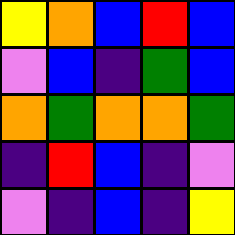[["yellow", "orange", "blue", "red", "blue"], ["violet", "blue", "indigo", "green", "blue"], ["orange", "green", "orange", "orange", "green"], ["indigo", "red", "blue", "indigo", "violet"], ["violet", "indigo", "blue", "indigo", "yellow"]]